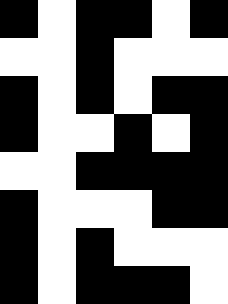[["black", "white", "black", "black", "white", "black"], ["white", "white", "black", "white", "white", "white"], ["black", "white", "black", "white", "black", "black"], ["black", "white", "white", "black", "white", "black"], ["white", "white", "black", "black", "black", "black"], ["black", "white", "white", "white", "black", "black"], ["black", "white", "black", "white", "white", "white"], ["black", "white", "black", "black", "black", "white"]]